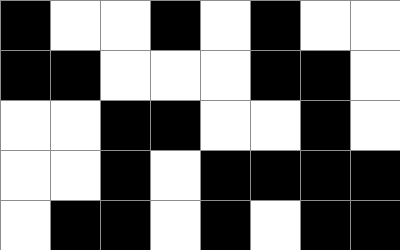[["black", "white", "white", "black", "white", "black", "white", "white"], ["black", "black", "white", "white", "white", "black", "black", "white"], ["white", "white", "black", "black", "white", "white", "black", "white"], ["white", "white", "black", "white", "black", "black", "black", "black"], ["white", "black", "black", "white", "black", "white", "black", "black"]]